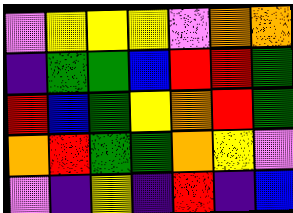[["violet", "yellow", "yellow", "yellow", "violet", "orange", "orange"], ["indigo", "green", "green", "blue", "red", "red", "green"], ["red", "blue", "green", "yellow", "orange", "red", "green"], ["orange", "red", "green", "green", "orange", "yellow", "violet"], ["violet", "indigo", "yellow", "indigo", "red", "indigo", "blue"]]